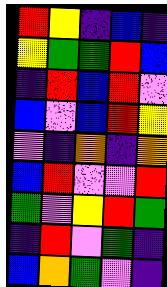[["red", "yellow", "indigo", "blue", "indigo"], ["yellow", "green", "green", "red", "blue"], ["indigo", "red", "blue", "red", "violet"], ["blue", "violet", "blue", "red", "yellow"], ["violet", "indigo", "orange", "indigo", "orange"], ["blue", "red", "violet", "violet", "red"], ["green", "violet", "yellow", "red", "green"], ["indigo", "red", "violet", "green", "indigo"], ["blue", "orange", "green", "violet", "indigo"]]